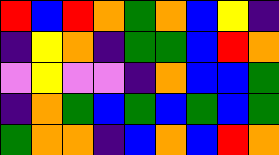[["red", "blue", "red", "orange", "green", "orange", "blue", "yellow", "indigo"], ["indigo", "yellow", "orange", "indigo", "green", "green", "blue", "red", "orange"], ["violet", "yellow", "violet", "violet", "indigo", "orange", "blue", "blue", "green"], ["indigo", "orange", "green", "blue", "green", "blue", "green", "blue", "green"], ["green", "orange", "orange", "indigo", "blue", "orange", "blue", "red", "orange"]]